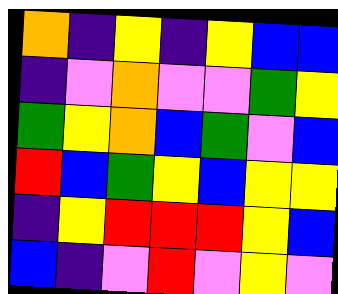[["orange", "indigo", "yellow", "indigo", "yellow", "blue", "blue"], ["indigo", "violet", "orange", "violet", "violet", "green", "yellow"], ["green", "yellow", "orange", "blue", "green", "violet", "blue"], ["red", "blue", "green", "yellow", "blue", "yellow", "yellow"], ["indigo", "yellow", "red", "red", "red", "yellow", "blue"], ["blue", "indigo", "violet", "red", "violet", "yellow", "violet"]]